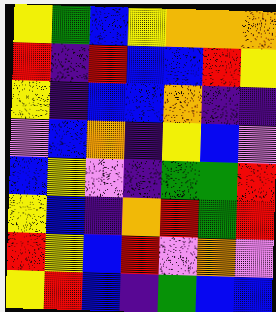[["yellow", "green", "blue", "yellow", "orange", "orange", "orange"], ["red", "indigo", "red", "blue", "blue", "red", "yellow"], ["yellow", "indigo", "blue", "blue", "orange", "indigo", "indigo"], ["violet", "blue", "orange", "indigo", "yellow", "blue", "violet"], ["blue", "yellow", "violet", "indigo", "green", "green", "red"], ["yellow", "blue", "indigo", "orange", "red", "green", "red"], ["red", "yellow", "blue", "red", "violet", "orange", "violet"], ["yellow", "red", "blue", "indigo", "green", "blue", "blue"]]